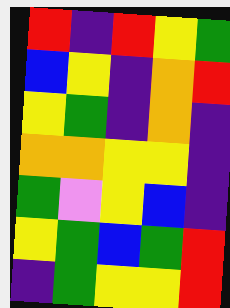[["red", "indigo", "red", "yellow", "green"], ["blue", "yellow", "indigo", "orange", "red"], ["yellow", "green", "indigo", "orange", "indigo"], ["orange", "orange", "yellow", "yellow", "indigo"], ["green", "violet", "yellow", "blue", "indigo"], ["yellow", "green", "blue", "green", "red"], ["indigo", "green", "yellow", "yellow", "red"]]